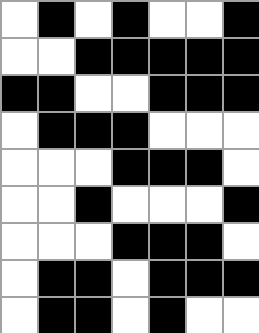[["white", "black", "white", "black", "white", "white", "black"], ["white", "white", "black", "black", "black", "black", "black"], ["black", "black", "white", "white", "black", "black", "black"], ["white", "black", "black", "black", "white", "white", "white"], ["white", "white", "white", "black", "black", "black", "white"], ["white", "white", "black", "white", "white", "white", "black"], ["white", "white", "white", "black", "black", "black", "white"], ["white", "black", "black", "white", "black", "black", "black"], ["white", "black", "black", "white", "black", "white", "white"]]